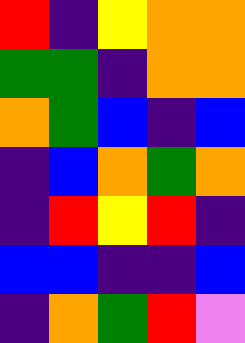[["red", "indigo", "yellow", "orange", "orange"], ["green", "green", "indigo", "orange", "orange"], ["orange", "green", "blue", "indigo", "blue"], ["indigo", "blue", "orange", "green", "orange"], ["indigo", "red", "yellow", "red", "indigo"], ["blue", "blue", "indigo", "indigo", "blue"], ["indigo", "orange", "green", "red", "violet"]]